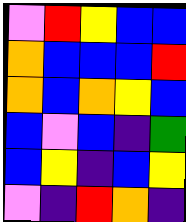[["violet", "red", "yellow", "blue", "blue"], ["orange", "blue", "blue", "blue", "red"], ["orange", "blue", "orange", "yellow", "blue"], ["blue", "violet", "blue", "indigo", "green"], ["blue", "yellow", "indigo", "blue", "yellow"], ["violet", "indigo", "red", "orange", "indigo"]]